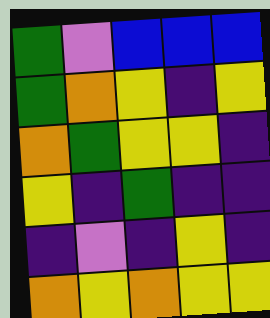[["green", "violet", "blue", "blue", "blue"], ["green", "orange", "yellow", "indigo", "yellow"], ["orange", "green", "yellow", "yellow", "indigo"], ["yellow", "indigo", "green", "indigo", "indigo"], ["indigo", "violet", "indigo", "yellow", "indigo"], ["orange", "yellow", "orange", "yellow", "yellow"]]